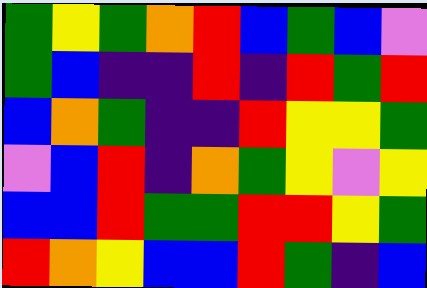[["green", "yellow", "green", "orange", "red", "blue", "green", "blue", "violet"], ["green", "blue", "indigo", "indigo", "red", "indigo", "red", "green", "red"], ["blue", "orange", "green", "indigo", "indigo", "red", "yellow", "yellow", "green"], ["violet", "blue", "red", "indigo", "orange", "green", "yellow", "violet", "yellow"], ["blue", "blue", "red", "green", "green", "red", "red", "yellow", "green"], ["red", "orange", "yellow", "blue", "blue", "red", "green", "indigo", "blue"]]